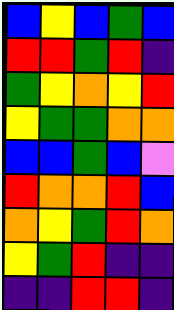[["blue", "yellow", "blue", "green", "blue"], ["red", "red", "green", "red", "indigo"], ["green", "yellow", "orange", "yellow", "red"], ["yellow", "green", "green", "orange", "orange"], ["blue", "blue", "green", "blue", "violet"], ["red", "orange", "orange", "red", "blue"], ["orange", "yellow", "green", "red", "orange"], ["yellow", "green", "red", "indigo", "indigo"], ["indigo", "indigo", "red", "red", "indigo"]]